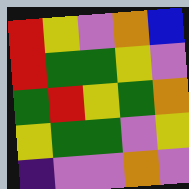[["red", "yellow", "violet", "orange", "blue"], ["red", "green", "green", "yellow", "violet"], ["green", "red", "yellow", "green", "orange"], ["yellow", "green", "green", "violet", "yellow"], ["indigo", "violet", "violet", "orange", "violet"]]